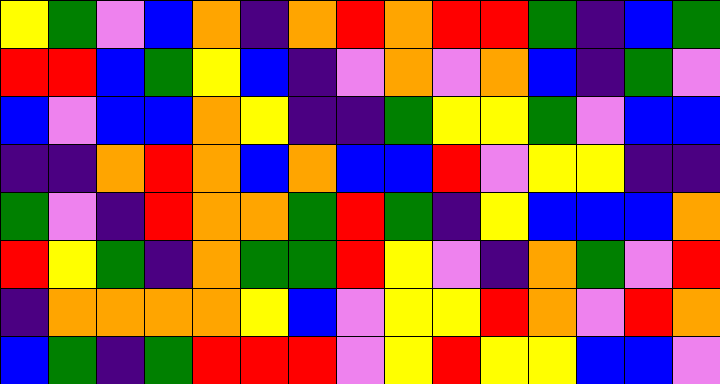[["yellow", "green", "violet", "blue", "orange", "indigo", "orange", "red", "orange", "red", "red", "green", "indigo", "blue", "green"], ["red", "red", "blue", "green", "yellow", "blue", "indigo", "violet", "orange", "violet", "orange", "blue", "indigo", "green", "violet"], ["blue", "violet", "blue", "blue", "orange", "yellow", "indigo", "indigo", "green", "yellow", "yellow", "green", "violet", "blue", "blue"], ["indigo", "indigo", "orange", "red", "orange", "blue", "orange", "blue", "blue", "red", "violet", "yellow", "yellow", "indigo", "indigo"], ["green", "violet", "indigo", "red", "orange", "orange", "green", "red", "green", "indigo", "yellow", "blue", "blue", "blue", "orange"], ["red", "yellow", "green", "indigo", "orange", "green", "green", "red", "yellow", "violet", "indigo", "orange", "green", "violet", "red"], ["indigo", "orange", "orange", "orange", "orange", "yellow", "blue", "violet", "yellow", "yellow", "red", "orange", "violet", "red", "orange"], ["blue", "green", "indigo", "green", "red", "red", "red", "violet", "yellow", "red", "yellow", "yellow", "blue", "blue", "violet"]]